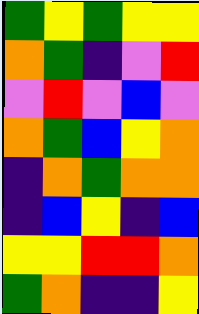[["green", "yellow", "green", "yellow", "yellow"], ["orange", "green", "indigo", "violet", "red"], ["violet", "red", "violet", "blue", "violet"], ["orange", "green", "blue", "yellow", "orange"], ["indigo", "orange", "green", "orange", "orange"], ["indigo", "blue", "yellow", "indigo", "blue"], ["yellow", "yellow", "red", "red", "orange"], ["green", "orange", "indigo", "indigo", "yellow"]]